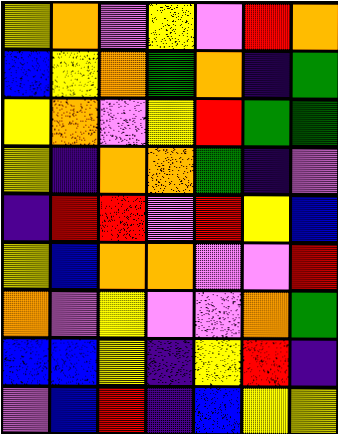[["yellow", "orange", "violet", "yellow", "violet", "red", "orange"], ["blue", "yellow", "orange", "green", "orange", "indigo", "green"], ["yellow", "orange", "violet", "yellow", "red", "green", "green"], ["yellow", "indigo", "orange", "orange", "green", "indigo", "violet"], ["indigo", "red", "red", "violet", "red", "yellow", "blue"], ["yellow", "blue", "orange", "orange", "violet", "violet", "red"], ["orange", "violet", "yellow", "violet", "violet", "orange", "green"], ["blue", "blue", "yellow", "indigo", "yellow", "red", "indigo"], ["violet", "blue", "red", "indigo", "blue", "yellow", "yellow"]]